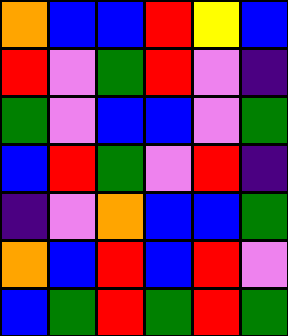[["orange", "blue", "blue", "red", "yellow", "blue"], ["red", "violet", "green", "red", "violet", "indigo"], ["green", "violet", "blue", "blue", "violet", "green"], ["blue", "red", "green", "violet", "red", "indigo"], ["indigo", "violet", "orange", "blue", "blue", "green"], ["orange", "blue", "red", "blue", "red", "violet"], ["blue", "green", "red", "green", "red", "green"]]